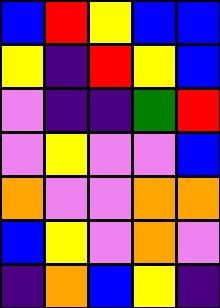[["blue", "red", "yellow", "blue", "blue"], ["yellow", "indigo", "red", "yellow", "blue"], ["violet", "indigo", "indigo", "green", "red"], ["violet", "yellow", "violet", "violet", "blue"], ["orange", "violet", "violet", "orange", "orange"], ["blue", "yellow", "violet", "orange", "violet"], ["indigo", "orange", "blue", "yellow", "indigo"]]